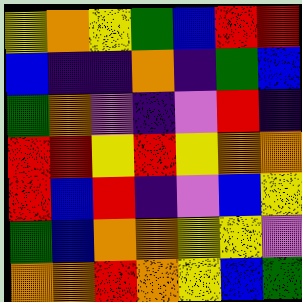[["yellow", "orange", "yellow", "green", "blue", "red", "red"], ["blue", "indigo", "indigo", "orange", "indigo", "green", "blue"], ["green", "orange", "violet", "indigo", "violet", "red", "indigo"], ["red", "red", "yellow", "red", "yellow", "orange", "orange"], ["red", "blue", "red", "indigo", "violet", "blue", "yellow"], ["green", "blue", "orange", "orange", "yellow", "yellow", "violet"], ["orange", "orange", "red", "orange", "yellow", "blue", "green"]]